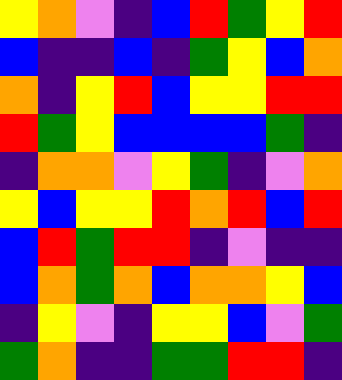[["yellow", "orange", "violet", "indigo", "blue", "red", "green", "yellow", "red"], ["blue", "indigo", "indigo", "blue", "indigo", "green", "yellow", "blue", "orange"], ["orange", "indigo", "yellow", "red", "blue", "yellow", "yellow", "red", "red"], ["red", "green", "yellow", "blue", "blue", "blue", "blue", "green", "indigo"], ["indigo", "orange", "orange", "violet", "yellow", "green", "indigo", "violet", "orange"], ["yellow", "blue", "yellow", "yellow", "red", "orange", "red", "blue", "red"], ["blue", "red", "green", "red", "red", "indigo", "violet", "indigo", "indigo"], ["blue", "orange", "green", "orange", "blue", "orange", "orange", "yellow", "blue"], ["indigo", "yellow", "violet", "indigo", "yellow", "yellow", "blue", "violet", "green"], ["green", "orange", "indigo", "indigo", "green", "green", "red", "red", "indigo"]]